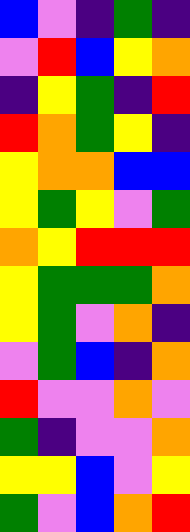[["blue", "violet", "indigo", "green", "indigo"], ["violet", "red", "blue", "yellow", "orange"], ["indigo", "yellow", "green", "indigo", "red"], ["red", "orange", "green", "yellow", "indigo"], ["yellow", "orange", "orange", "blue", "blue"], ["yellow", "green", "yellow", "violet", "green"], ["orange", "yellow", "red", "red", "red"], ["yellow", "green", "green", "green", "orange"], ["yellow", "green", "violet", "orange", "indigo"], ["violet", "green", "blue", "indigo", "orange"], ["red", "violet", "violet", "orange", "violet"], ["green", "indigo", "violet", "violet", "orange"], ["yellow", "yellow", "blue", "violet", "yellow"], ["green", "violet", "blue", "orange", "red"]]